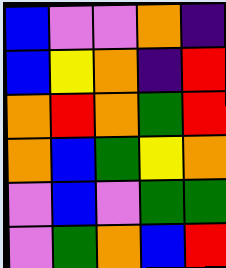[["blue", "violet", "violet", "orange", "indigo"], ["blue", "yellow", "orange", "indigo", "red"], ["orange", "red", "orange", "green", "red"], ["orange", "blue", "green", "yellow", "orange"], ["violet", "blue", "violet", "green", "green"], ["violet", "green", "orange", "blue", "red"]]